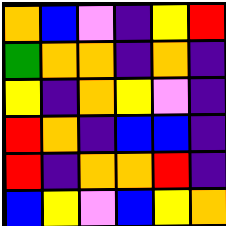[["orange", "blue", "violet", "indigo", "yellow", "red"], ["green", "orange", "orange", "indigo", "orange", "indigo"], ["yellow", "indigo", "orange", "yellow", "violet", "indigo"], ["red", "orange", "indigo", "blue", "blue", "indigo"], ["red", "indigo", "orange", "orange", "red", "indigo"], ["blue", "yellow", "violet", "blue", "yellow", "orange"]]